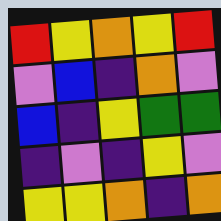[["red", "yellow", "orange", "yellow", "red"], ["violet", "blue", "indigo", "orange", "violet"], ["blue", "indigo", "yellow", "green", "green"], ["indigo", "violet", "indigo", "yellow", "violet"], ["yellow", "yellow", "orange", "indigo", "orange"]]